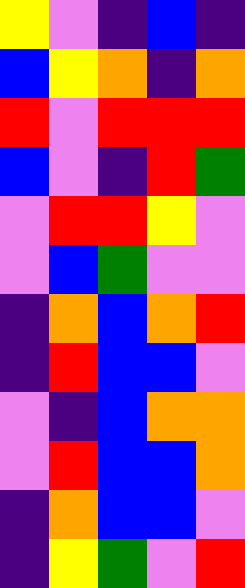[["yellow", "violet", "indigo", "blue", "indigo"], ["blue", "yellow", "orange", "indigo", "orange"], ["red", "violet", "red", "red", "red"], ["blue", "violet", "indigo", "red", "green"], ["violet", "red", "red", "yellow", "violet"], ["violet", "blue", "green", "violet", "violet"], ["indigo", "orange", "blue", "orange", "red"], ["indigo", "red", "blue", "blue", "violet"], ["violet", "indigo", "blue", "orange", "orange"], ["violet", "red", "blue", "blue", "orange"], ["indigo", "orange", "blue", "blue", "violet"], ["indigo", "yellow", "green", "violet", "red"]]